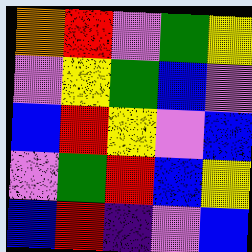[["orange", "red", "violet", "green", "yellow"], ["violet", "yellow", "green", "blue", "violet"], ["blue", "red", "yellow", "violet", "blue"], ["violet", "green", "red", "blue", "yellow"], ["blue", "red", "indigo", "violet", "blue"]]